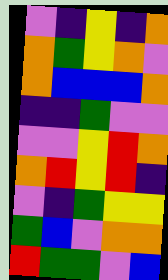[["violet", "indigo", "yellow", "indigo", "orange"], ["orange", "green", "yellow", "orange", "violet"], ["orange", "blue", "blue", "blue", "orange"], ["indigo", "indigo", "green", "violet", "violet"], ["violet", "violet", "yellow", "red", "orange"], ["orange", "red", "yellow", "red", "indigo"], ["violet", "indigo", "green", "yellow", "yellow"], ["green", "blue", "violet", "orange", "orange"], ["red", "green", "green", "violet", "blue"]]